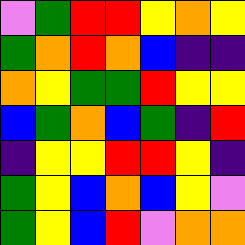[["violet", "green", "red", "red", "yellow", "orange", "yellow"], ["green", "orange", "red", "orange", "blue", "indigo", "indigo"], ["orange", "yellow", "green", "green", "red", "yellow", "yellow"], ["blue", "green", "orange", "blue", "green", "indigo", "red"], ["indigo", "yellow", "yellow", "red", "red", "yellow", "indigo"], ["green", "yellow", "blue", "orange", "blue", "yellow", "violet"], ["green", "yellow", "blue", "red", "violet", "orange", "orange"]]